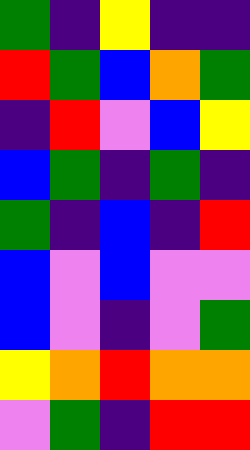[["green", "indigo", "yellow", "indigo", "indigo"], ["red", "green", "blue", "orange", "green"], ["indigo", "red", "violet", "blue", "yellow"], ["blue", "green", "indigo", "green", "indigo"], ["green", "indigo", "blue", "indigo", "red"], ["blue", "violet", "blue", "violet", "violet"], ["blue", "violet", "indigo", "violet", "green"], ["yellow", "orange", "red", "orange", "orange"], ["violet", "green", "indigo", "red", "red"]]